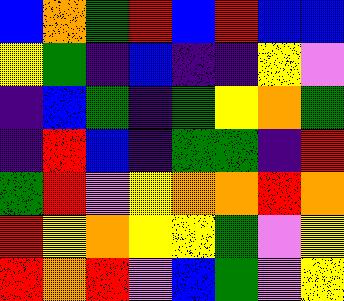[["blue", "orange", "green", "red", "blue", "red", "blue", "blue"], ["yellow", "green", "indigo", "blue", "indigo", "indigo", "yellow", "violet"], ["indigo", "blue", "green", "indigo", "green", "yellow", "orange", "green"], ["indigo", "red", "blue", "indigo", "green", "green", "indigo", "red"], ["green", "red", "violet", "yellow", "orange", "orange", "red", "orange"], ["red", "yellow", "orange", "yellow", "yellow", "green", "violet", "yellow"], ["red", "orange", "red", "violet", "blue", "green", "violet", "yellow"]]